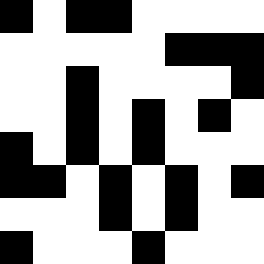[["black", "white", "black", "black", "white", "white", "white", "white"], ["white", "white", "white", "white", "white", "black", "black", "black"], ["white", "white", "black", "white", "white", "white", "white", "black"], ["white", "white", "black", "white", "black", "white", "black", "white"], ["black", "white", "black", "white", "black", "white", "white", "white"], ["black", "black", "white", "black", "white", "black", "white", "black"], ["white", "white", "white", "black", "white", "black", "white", "white"], ["black", "white", "white", "white", "black", "white", "white", "white"]]